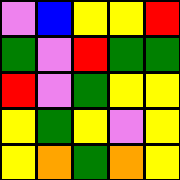[["violet", "blue", "yellow", "yellow", "red"], ["green", "violet", "red", "green", "green"], ["red", "violet", "green", "yellow", "yellow"], ["yellow", "green", "yellow", "violet", "yellow"], ["yellow", "orange", "green", "orange", "yellow"]]